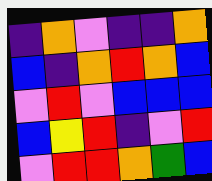[["indigo", "orange", "violet", "indigo", "indigo", "orange"], ["blue", "indigo", "orange", "red", "orange", "blue"], ["violet", "red", "violet", "blue", "blue", "blue"], ["blue", "yellow", "red", "indigo", "violet", "red"], ["violet", "red", "red", "orange", "green", "blue"]]